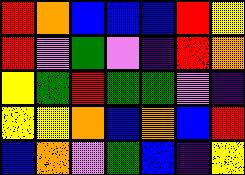[["red", "orange", "blue", "blue", "blue", "red", "yellow"], ["red", "violet", "green", "violet", "indigo", "red", "orange"], ["yellow", "green", "red", "green", "green", "violet", "indigo"], ["yellow", "yellow", "orange", "blue", "orange", "blue", "red"], ["blue", "orange", "violet", "green", "blue", "indigo", "yellow"]]